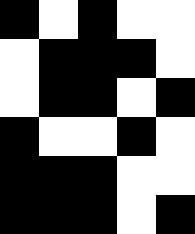[["black", "white", "black", "white", "white"], ["white", "black", "black", "black", "white"], ["white", "black", "black", "white", "black"], ["black", "white", "white", "black", "white"], ["black", "black", "black", "white", "white"], ["black", "black", "black", "white", "black"]]